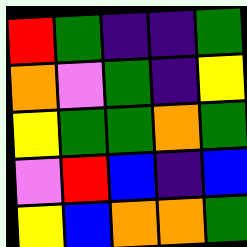[["red", "green", "indigo", "indigo", "green"], ["orange", "violet", "green", "indigo", "yellow"], ["yellow", "green", "green", "orange", "green"], ["violet", "red", "blue", "indigo", "blue"], ["yellow", "blue", "orange", "orange", "green"]]